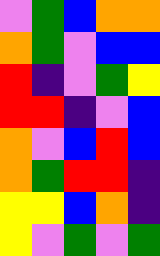[["violet", "green", "blue", "orange", "orange"], ["orange", "green", "violet", "blue", "blue"], ["red", "indigo", "violet", "green", "yellow"], ["red", "red", "indigo", "violet", "blue"], ["orange", "violet", "blue", "red", "blue"], ["orange", "green", "red", "red", "indigo"], ["yellow", "yellow", "blue", "orange", "indigo"], ["yellow", "violet", "green", "violet", "green"]]